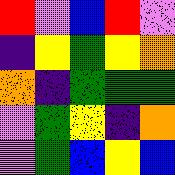[["red", "violet", "blue", "red", "violet"], ["indigo", "yellow", "green", "yellow", "orange"], ["orange", "indigo", "green", "green", "green"], ["violet", "green", "yellow", "indigo", "orange"], ["violet", "green", "blue", "yellow", "blue"]]